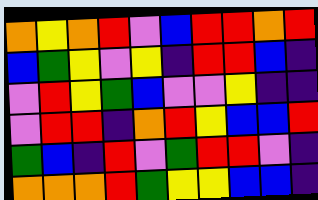[["orange", "yellow", "orange", "red", "violet", "blue", "red", "red", "orange", "red"], ["blue", "green", "yellow", "violet", "yellow", "indigo", "red", "red", "blue", "indigo"], ["violet", "red", "yellow", "green", "blue", "violet", "violet", "yellow", "indigo", "indigo"], ["violet", "red", "red", "indigo", "orange", "red", "yellow", "blue", "blue", "red"], ["green", "blue", "indigo", "red", "violet", "green", "red", "red", "violet", "indigo"], ["orange", "orange", "orange", "red", "green", "yellow", "yellow", "blue", "blue", "indigo"]]